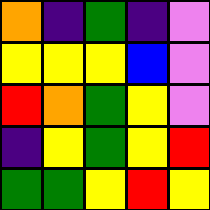[["orange", "indigo", "green", "indigo", "violet"], ["yellow", "yellow", "yellow", "blue", "violet"], ["red", "orange", "green", "yellow", "violet"], ["indigo", "yellow", "green", "yellow", "red"], ["green", "green", "yellow", "red", "yellow"]]